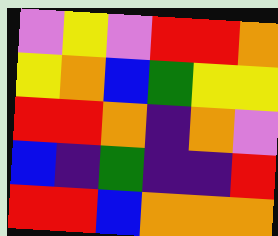[["violet", "yellow", "violet", "red", "red", "orange"], ["yellow", "orange", "blue", "green", "yellow", "yellow"], ["red", "red", "orange", "indigo", "orange", "violet"], ["blue", "indigo", "green", "indigo", "indigo", "red"], ["red", "red", "blue", "orange", "orange", "orange"]]